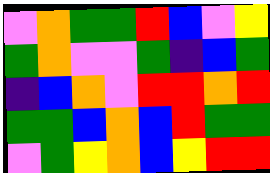[["violet", "orange", "green", "green", "red", "blue", "violet", "yellow"], ["green", "orange", "violet", "violet", "green", "indigo", "blue", "green"], ["indigo", "blue", "orange", "violet", "red", "red", "orange", "red"], ["green", "green", "blue", "orange", "blue", "red", "green", "green"], ["violet", "green", "yellow", "orange", "blue", "yellow", "red", "red"]]